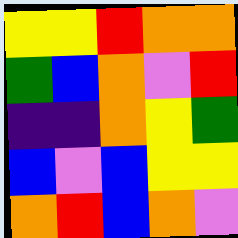[["yellow", "yellow", "red", "orange", "orange"], ["green", "blue", "orange", "violet", "red"], ["indigo", "indigo", "orange", "yellow", "green"], ["blue", "violet", "blue", "yellow", "yellow"], ["orange", "red", "blue", "orange", "violet"]]